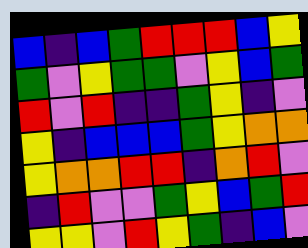[["blue", "indigo", "blue", "green", "red", "red", "red", "blue", "yellow"], ["green", "violet", "yellow", "green", "green", "violet", "yellow", "blue", "green"], ["red", "violet", "red", "indigo", "indigo", "green", "yellow", "indigo", "violet"], ["yellow", "indigo", "blue", "blue", "blue", "green", "yellow", "orange", "orange"], ["yellow", "orange", "orange", "red", "red", "indigo", "orange", "red", "violet"], ["indigo", "red", "violet", "violet", "green", "yellow", "blue", "green", "red"], ["yellow", "yellow", "violet", "red", "yellow", "green", "indigo", "blue", "violet"]]